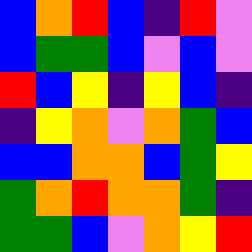[["blue", "orange", "red", "blue", "indigo", "red", "violet"], ["blue", "green", "green", "blue", "violet", "blue", "violet"], ["red", "blue", "yellow", "indigo", "yellow", "blue", "indigo"], ["indigo", "yellow", "orange", "violet", "orange", "green", "blue"], ["blue", "blue", "orange", "orange", "blue", "green", "yellow"], ["green", "orange", "red", "orange", "orange", "green", "indigo"], ["green", "green", "blue", "violet", "orange", "yellow", "red"]]